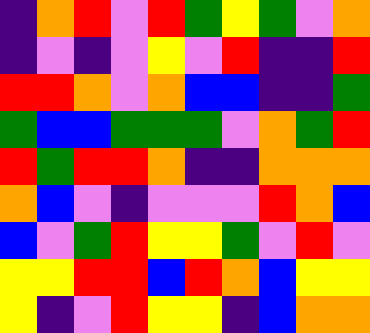[["indigo", "orange", "red", "violet", "red", "green", "yellow", "green", "violet", "orange"], ["indigo", "violet", "indigo", "violet", "yellow", "violet", "red", "indigo", "indigo", "red"], ["red", "red", "orange", "violet", "orange", "blue", "blue", "indigo", "indigo", "green"], ["green", "blue", "blue", "green", "green", "green", "violet", "orange", "green", "red"], ["red", "green", "red", "red", "orange", "indigo", "indigo", "orange", "orange", "orange"], ["orange", "blue", "violet", "indigo", "violet", "violet", "violet", "red", "orange", "blue"], ["blue", "violet", "green", "red", "yellow", "yellow", "green", "violet", "red", "violet"], ["yellow", "yellow", "red", "red", "blue", "red", "orange", "blue", "yellow", "yellow"], ["yellow", "indigo", "violet", "red", "yellow", "yellow", "indigo", "blue", "orange", "orange"]]